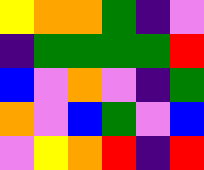[["yellow", "orange", "orange", "green", "indigo", "violet"], ["indigo", "green", "green", "green", "green", "red"], ["blue", "violet", "orange", "violet", "indigo", "green"], ["orange", "violet", "blue", "green", "violet", "blue"], ["violet", "yellow", "orange", "red", "indigo", "red"]]